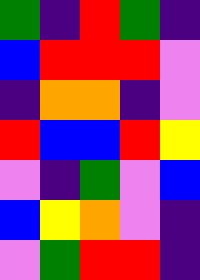[["green", "indigo", "red", "green", "indigo"], ["blue", "red", "red", "red", "violet"], ["indigo", "orange", "orange", "indigo", "violet"], ["red", "blue", "blue", "red", "yellow"], ["violet", "indigo", "green", "violet", "blue"], ["blue", "yellow", "orange", "violet", "indigo"], ["violet", "green", "red", "red", "indigo"]]